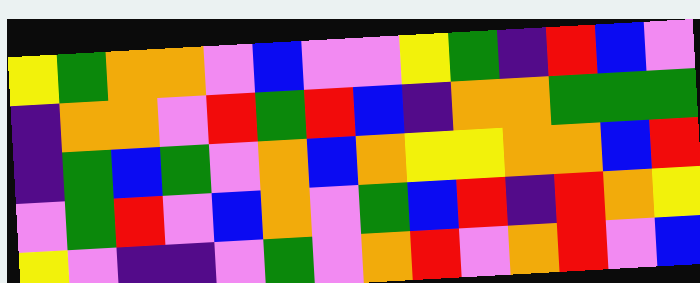[["yellow", "green", "orange", "orange", "violet", "blue", "violet", "violet", "yellow", "green", "indigo", "red", "blue", "violet"], ["indigo", "orange", "orange", "violet", "red", "green", "red", "blue", "indigo", "orange", "orange", "green", "green", "green"], ["indigo", "green", "blue", "green", "violet", "orange", "blue", "orange", "yellow", "yellow", "orange", "orange", "blue", "red"], ["violet", "green", "red", "violet", "blue", "orange", "violet", "green", "blue", "red", "indigo", "red", "orange", "yellow"], ["yellow", "violet", "indigo", "indigo", "violet", "green", "violet", "orange", "red", "violet", "orange", "red", "violet", "blue"]]